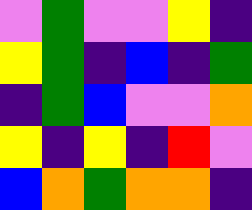[["violet", "green", "violet", "violet", "yellow", "indigo"], ["yellow", "green", "indigo", "blue", "indigo", "green"], ["indigo", "green", "blue", "violet", "violet", "orange"], ["yellow", "indigo", "yellow", "indigo", "red", "violet"], ["blue", "orange", "green", "orange", "orange", "indigo"]]